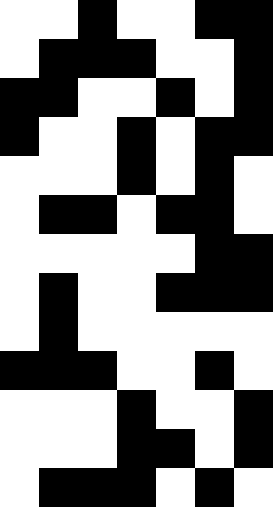[["white", "white", "black", "white", "white", "black", "black"], ["white", "black", "black", "black", "white", "white", "black"], ["black", "black", "white", "white", "black", "white", "black"], ["black", "white", "white", "black", "white", "black", "black"], ["white", "white", "white", "black", "white", "black", "white"], ["white", "black", "black", "white", "black", "black", "white"], ["white", "white", "white", "white", "white", "black", "black"], ["white", "black", "white", "white", "black", "black", "black"], ["white", "black", "white", "white", "white", "white", "white"], ["black", "black", "black", "white", "white", "black", "white"], ["white", "white", "white", "black", "white", "white", "black"], ["white", "white", "white", "black", "black", "white", "black"], ["white", "black", "black", "black", "white", "black", "white"]]